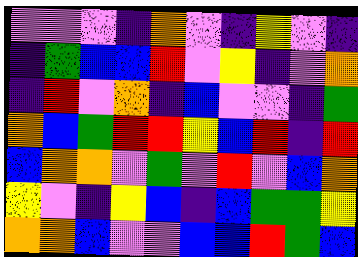[["violet", "violet", "violet", "indigo", "orange", "violet", "indigo", "yellow", "violet", "indigo"], ["indigo", "green", "blue", "blue", "red", "violet", "yellow", "indigo", "violet", "orange"], ["indigo", "red", "violet", "orange", "indigo", "blue", "violet", "violet", "indigo", "green"], ["orange", "blue", "green", "red", "red", "yellow", "blue", "red", "indigo", "red"], ["blue", "orange", "orange", "violet", "green", "violet", "red", "violet", "blue", "orange"], ["yellow", "violet", "indigo", "yellow", "blue", "indigo", "blue", "green", "green", "yellow"], ["orange", "orange", "blue", "violet", "violet", "blue", "blue", "red", "green", "blue"]]